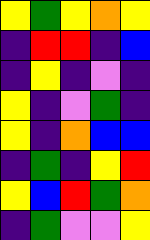[["yellow", "green", "yellow", "orange", "yellow"], ["indigo", "red", "red", "indigo", "blue"], ["indigo", "yellow", "indigo", "violet", "indigo"], ["yellow", "indigo", "violet", "green", "indigo"], ["yellow", "indigo", "orange", "blue", "blue"], ["indigo", "green", "indigo", "yellow", "red"], ["yellow", "blue", "red", "green", "orange"], ["indigo", "green", "violet", "violet", "yellow"]]